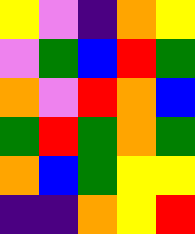[["yellow", "violet", "indigo", "orange", "yellow"], ["violet", "green", "blue", "red", "green"], ["orange", "violet", "red", "orange", "blue"], ["green", "red", "green", "orange", "green"], ["orange", "blue", "green", "yellow", "yellow"], ["indigo", "indigo", "orange", "yellow", "red"]]